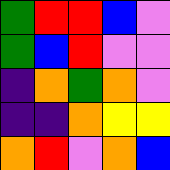[["green", "red", "red", "blue", "violet"], ["green", "blue", "red", "violet", "violet"], ["indigo", "orange", "green", "orange", "violet"], ["indigo", "indigo", "orange", "yellow", "yellow"], ["orange", "red", "violet", "orange", "blue"]]